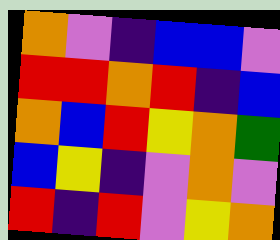[["orange", "violet", "indigo", "blue", "blue", "violet"], ["red", "red", "orange", "red", "indigo", "blue"], ["orange", "blue", "red", "yellow", "orange", "green"], ["blue", "yellow", "indigo", "violet", "orange", "violet"], ["red", "indigo", "red", "violet", "yellow", "orange"]]